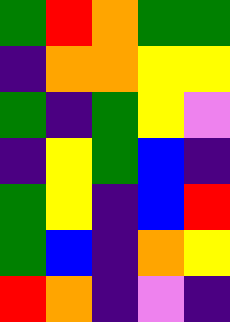[["green", "red", "orange", "green", "green"], ["indigo", "orange", "orange", "yellow", "yellow"], ["green", "indigo", "green", "yellow", "violet"], ["indigo", "yellow", "green", "blue", "indigo"], ["green", "yellow", "indigo", "blue", "red"], ["green", "blue", "indigo", "orange", "yellow"], ["red", "orange", "indigo", "violet", "indigo"]]